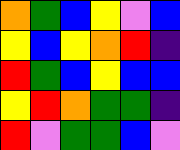[["orange", "green", "blue", "yellow", "violet", "blue"], ["yellow", "blue", "yellow", "orange", "red", "indigo"], ["red", "green", "blue", "yellow", "blue", "blue"], ["yellow", "red", "orange", "green", "green", "indigo"], ["red", "violet", "green", "green", "blue", "violet"]]